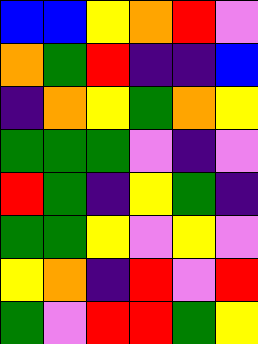[["blue", "blue", "yellow", "orange", "red", "violet"], ["orange", "green", "red", "indigo", "indigo", "blue"], ["indigo", "orange", "yellow", "green", "orange", "yellow"], ["green", "green", "green", "violet", "indigo", "violet"], ["red", "green", "indigo", "yellow", "green", "indigo"], ["green", "green", "yellow", "violet", "yellow", "violet"], ["yellow", "orange", "indigo", "red", "violet", "red"], ["green", "violet", "red", "red", "green", "yellow"]]